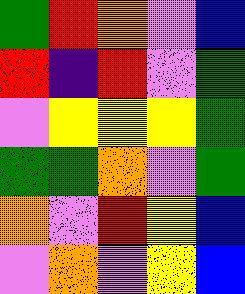[["green", "red", "orange", "violet", "blue"], ["red", "indigo", "red", "violet", "green"], ["violet", "yellow", "yellow", "yellow", "green"], ["green", "green", "orange", "violet", "green"], ["orange", "violet", "red", "yellow", "blue"], ["violet", "orange", "violet", "yellow", "blue"]]